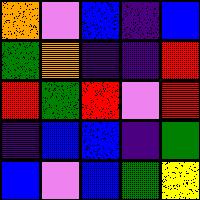[["orange", "violet", "blue", "indigo", "blue"], ["green", "orange", "indigo", "indigo", "red"], ["red", "green", "red", "violet", "red"], ["indigo", "blue", "blue", "indigo", "green"], ["blue", "violet", "blue", "green", "yellow"]]